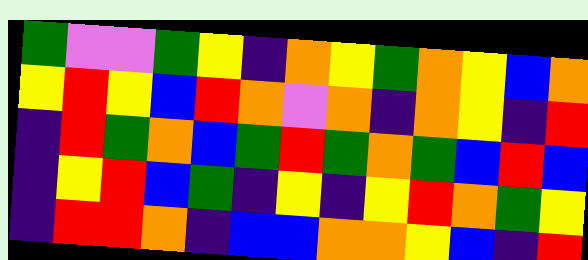[["green", "violet", "violet", "green", "yellow", "indigo", "orange", "yellow", "green", "orange", "yellow", "blue", "orange"], ["yellow", "red", "yellow", "blue", "red", "orange", "violet", "orange", "indigo", "orange", "yellow", "indigo", "red"], ["indigo", "red", "green", "orange", "blue", "green", "red", "green", "orange", "green", "blue", "red", "blue"], ["indigo", "yellow", "red", "blue", "green", "indigo", "yellow", "indigo", "yellow", "red", "orange", "green", "yellow"], ["indigo", "red", "red", "orange", "indigo", "blue", "blue", "orange", "orange", "yellow", "blue", "indigo", "red"]]